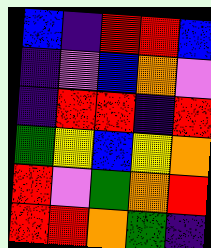[["blue", "indigo", "red", "red", "blue"], ["indigo", "violet", "blue", "orange", "violet"], ["indigo", "red", "red", "indigo", "red"], ["green", "yellow", "blue", "yellow", "orange"], ["red", "violet", "green", "orange", "red"], ["red", "red", "orange", "green", "indigo"]]